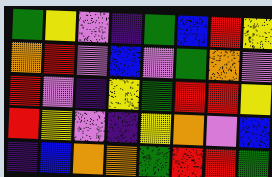[["green", "yellow", "violet", "indigo", "green", "blue", "red", "yellow"], ["orange", "red", "violet", "blue", "violet", "green", "orange", "violet"], ["red", "violet", "indigo", "yellow", "green", "red", "red", "yellow"], ["red", "yellow", "violet", "indigo", "yellow", "orange", "violet", "blue"], ["indigo", "blue", "orange", "orange", "green", "red", "red", "green"]]